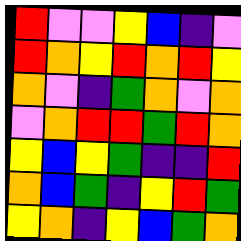[["red", "violet", "violet", "yellow", "blue", "indigo", "violet"], ["red", "orange", "yellow", "red", "orange", "red", "yellow"], ["orange", "violet", "indigo", "green", "orange", "violet", "orange"], ["violet", "orange", "red", "red", "green", "red", "orange"], ["yellow", "blue", "yellow", "green", "indigo", "indigo", "red"], ["orange", "blue", "green", "indigo", "yellow", "red", "green"], ["yellow", "orange", "indigo", "yellow", "blue", "green", "orange"]]